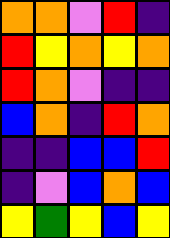[["orange", "orange", "violet", "red", "indigo"], ["red", "yellow", "orange", "yellow", "orange"], ["red", "orange", "violet", "indigo", "indigo"], ["blue", "orange", "indigo", "red", "orange"], ["indigo", "indigo", "blue", "blue", "red"], ["indigo", "violet", "blue", "orange", "blue"], ["yellow", "green", "yellow", "blue", "yellow"]]